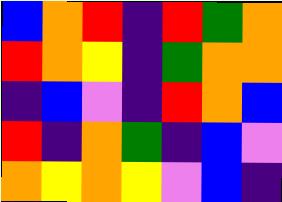[["blue", "orange", "red", "indigo", "red", "green", "orange"], ["red", "orange", "yellow", "indigo", "green", "orange", "orange"], ["indigo", "blue", "violet", "indigo", "red", "orange", "blue"], ["red", "indigo", "orange", "green", "indigo", "blue", "violet"], ["orange", "yellow", "orange", "yellow", "violet", "blue", "indigo"]]